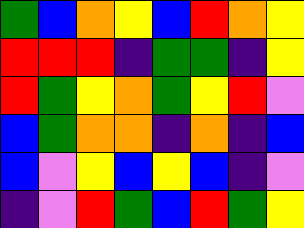[["green", "blue", "orange", "yellow", "blue", "red", "orange", "yellow"], ["red", "red", "red", "indigo", "green", "green", "indigo", "yellow"], ["red", "green", "yellow", "orange", "green", "yellow", "red", "violet"], ["blue", "green", "orange", "orange", "indigo", "orange", "indigo", "blue"], ["blue", "violet", "yellow", "blue", "yellow", "blue", "indigo", "violet"], ["indigo", "violet", "red", "green", "blue", "red", "green", "yellow"]]